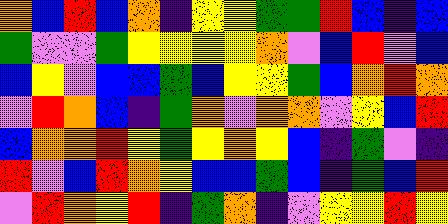[["orange", "blue", "red", "blue", "orange", "indigo", "yellow", "yellow", "green", "green", "red", "blue", "indigo", "blue"], ["green", "violet", "violet", "green", "yellow", "yellow", "yellow", "yellow", "orange", "violet", "blue", "red", "violet", "blue"], ["blue", "yellow", "violet", "blue", "blue", "green", "blue", "yellow", "yellow", "green", "blue", "orange", "red", "orange"], ["violet", "red", "orange", "blue", "indigo", "green", "orange", "violet", "orange", "orange", "violet", "yellow", "blue", "red"], ["blue", "orange", "orange", "red", "yellow", "green", "yellow", "orange", "yellow", "blue", "indigo", "green", "violet", "indigo"], ["red", "violet", "blue", "red", "orange", "yellow", "blue", "blue", "green", "blue", "indigo", "green", "blue", "red"], ["violet", "red", "orange", "yellow", "red", "indigo", "green", "orange", "indigo", "violet", "yellow", "yellow", "red", "yellow"]]